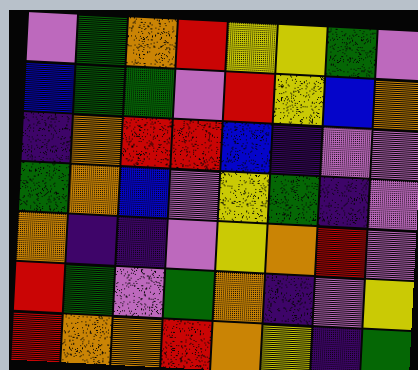[["violet", "green", "orange", "red", "yellow", "yellow", "green", "violet"], ["blue", "green", "green", "violet", "red", "yellow", "blue", "orange"], ["indigo", "orange", "red", "red", "blue", "indigo", "violet", "violet"], ["green", "orange", "blue", "violet", "yellow", "green", "indigo", "violet"], ["orange", "indigo", "indigo", "violet", "yellow", "orange", "red", "violet"], ["red", "green", "violet", "green", "orange", "indigo", "violet", "yellow"], ["red", "orange", "orange", "red", "orange", "yellow", "indigo", "green"]]